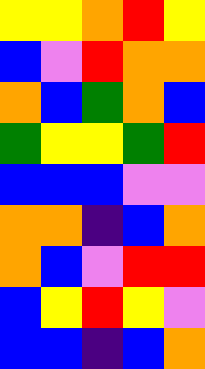[["yellow", "yellow", "orange", "red", "yellow"], ["blue", "violet", "red", "orange", "orange"], ["orange", "blue", "green", "orange", "blue"], ["green", "yellow", "yellow", "green", "red"], ["blue", "blue", "blue", "violet", "violet"], ["orange", "orange", "indigo", "blue", "orange"], ["orange", "blue", "violet", "red", "red"], ["blue", "yellow", "red", "yellow", "violet"], ["blue", "blue", "indigo", "blue", "orange"]]